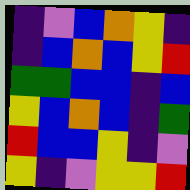[["indigo", "violet", "blue", "orange", "yellow", "indigo"], ["indigo", "blue", "orange", "blue", "yellow", "red"], ["green", "green", "blue", "blue", "indigo", "blue"], ["yellow", "blue", "orange", "blue", "indigo", "green"], ["red", "blue", "blue", "yellow", "indigo", "violet"], ["yellow", "indigo", "violet", "yellow", "yellow", "red"]]